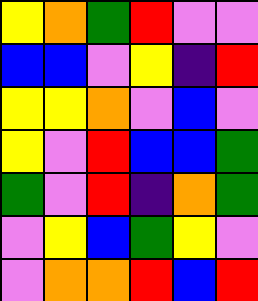[["yellow", "orange", "green", "red", "violet", "violet"], ["blue", "blue", "violet", "yellow", "indigo", "red"], ["yellow", "yellow", "orange", "violet", "blue", "violet"], ["yellow", "violet", "red", "blue", "blue", "green"], ["green", "violet", "red", "indigo", "orange", "green"], ["violet", "yellow", "blue", "green", "yellow", "violet"], ["violet", "orange", "orange", "red", "blue", "red"]]